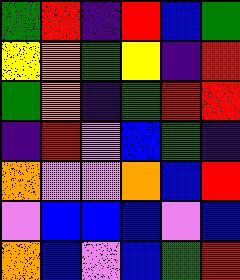[["green", "red", "indigo", "red", "blue", "green"], ["yellow", "orange", "green", "yellow", "indigo", "red"], ["green", "orange", "indigo", "green", "red", "red"], ["indigo", "red", "violet", "blue", "green", "indigo"], ["orange", "violet", "violet", "orange", "blue", "red"], ["violet", "blue", "blue", "blue", "violet", "blue"], ["orange", "blue", "violet", "blue", "green", "red"]]